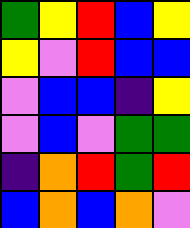[["green", "yellow", "red", "blue", "yellow"], ["yellow", "violet", "red", "blue", "blue"], ["violet", "blue", "blue", "indigo", "yellow"], ["violet", "blue", "violet", "green", "green"], ["indigo", "orange", "red", "green", "red"], ["blue", "orange", "blue", "orange", "violet"]]